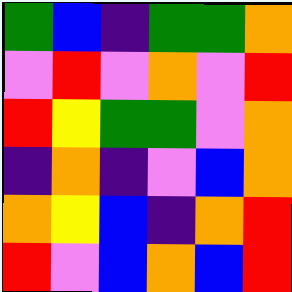[["green", "blue", "indigo", "green", "green", "orange"], ["violet", "red", "violet", "orange", "violet", "red"], ["red", "yellow", "green", "green", "violet", "orange"], ["indigo", "orange", "indigo", "violet", "blue", "orange"], ["orange", "yellow", "blue", "indigo", "orange", "red"], ["red", "violet", "blue", "orange", "blue", "red"]]